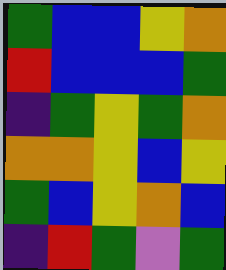[["green", "blue", "blue", "yellow", "orange"], ["red", "blue", "blue", "blue", "green"], ["indigo", "green", "yellow", "green", "orange"], ["orange", "orange", "yellow", "blue", "yellow"], ["green", "blue", "yellow", "orange", "blue"], ["indigo", "red", "green", "violet", "green"]]